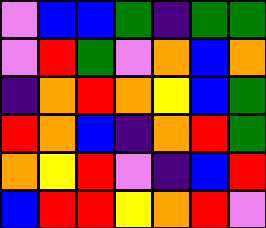[["violet", "blue", "blue", "green", "indigo", "green", "green"], ["violet", "red", "green", "violet", "orange", "blue", "orange"], ["indigo", "orange", "red", "orange", "yellow", "blue", "green"], ["red", "orange", "blue", "indigo", "orange", "red", "green"], ["orange", "yellow", "red", "violet", "indigo", "blue", "red"], ["blue", "red", "red", "yellow", "orange", "red", "violet"]]